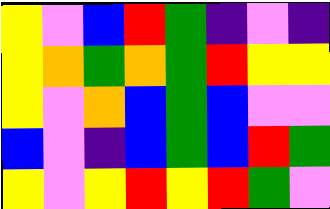[["yellow", "violet", "blue", "red", "green", "indigo", "violet", "indigo"], ["yellow", "orange", "green", "orange", "green", "red", "yellow", "yellow"], ["yellow", "violet", "orange", "blue", "green", "blue", "violet", "violet"], ["blue", "violet", "indigo", "blue", "green", "blue", "red", "green"], ["yellow", "violet", "yellow", "red", "yellow", "red", "green", "violet"]]